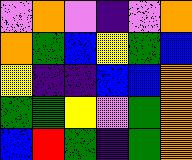[["violet", "orange", "violet", "indigo", "violet", "orange"], ["orange", "green", "blue", "yellow", "green", "blue"], ["yellow", "indigo", "indigo", "blue", "blue", "orange"], ["green", "green", "yellow", "violet", "green", "orange"], ["blue", "red", "green", "indigo", "green", "orange"]]